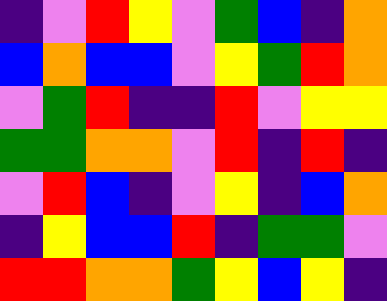[["indigo", "violet", "red", "yellow", "violet", "green", "blue", "indigo", "orange"], ["blue", "orange", "blue", "blue", "violet", "yellow", "green", "red", "orange"], ["violet", "green", "red", "indigo", "indigo", "red", "violet", "yellow", "yellow"], ["green", "green", "orange", "orange", "violet", "red", "indigo", "red", "indigo"], ["violet", "red", "blue", "indigo", "violet", "yellow", "indigo", "blue", "orange"], ["indigo", "yellow", "blue", "blue", "red", "indigo", "green", "green", "violet"], ["red", "red", "orange", "orange", "green", "yellow", "blue", "yellow", "indigo"]]